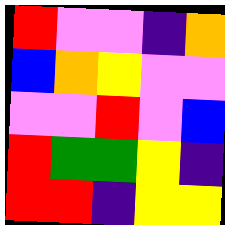[["red", "violet", "violet", "indigo", "orange"], ["blue", "orange", "yellow", "violet", "violet"], ["violet", "violet", "red", "violet", "blue"], ["red", "green", "green", "yellow", "indigo"], ["red", "red", "indigo", "yellow", "yellow"]]